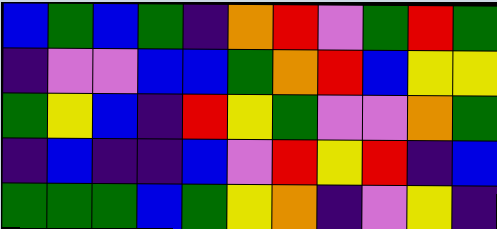[["blue", "green", "blue", "green", "indigo", "orange", "red", "violet", "green", "red", "green"], ["indigo", "violet", "violet", "blue", "blue", "green", "orange", "red", "blue", "yellow", "yellow"], ["green", "yellow", "blue", "indigo", "red", "yellow", "green", "violet", "violet", "orange", "green"], ["indigo", "blue", "indigo", "indigo", "blue", "violet", "red", "yellow", "red", "indigo", "blue"], ["green", "green", "green", "blue", "green", "yellow", "orange", "indigo", "violet", "yellow", "indigo"]]